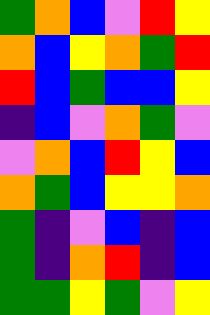[["green", "orange", "blue", "violet", "red", "yellow"], ["orange", "blue", "yellow", "orange", "green", "red"], ["red", "blue", "green", "blue", "blue", "yellow"], ["indigo", "blue", "violet", "orange", "green", "violet"], ["violet", "orange", "blue", "red", "yellow", "blue"], ["orange", "green", "blue", "yellow", "yellow", "orange"], ["green", "indigo", "violet", "blue", "indigo", "blue"], ["green", "indigo", "orange", "red", "indigo", "blue"], ["green", "green", "yellow", "green", "violet", "yellow"]]